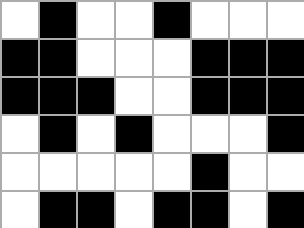[["white", "black", "white", "white", "black", "white", "white", "white"], ["black", "black", "white", "white", "white", "black", "black", "black"], ["black", "black", "black", "white", "white", "black", "black", "black"], ["white", "black", "white", "black", "white", "white", "white", "black"], ["white", "white", "white", "white", "white", "black", "white", "white"], ["white", "black", "black", "white", "black", "black", "white", "black"]]